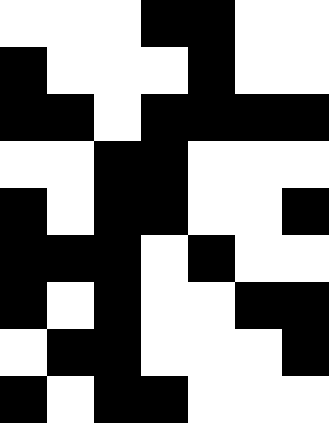[["white", "white", "white", "black", "black", "white", "white"], ["black", "white", "white", "white", "black", "white", "white"], ["black", "black", "white", "black", "black", "black", "black"], ["white", "white", "black", "black", "white", "white", "white"], ["black", "white", "black", "black", "white", "white", "black"], ["black", "black", "black", "white", "black", "white", "white"], ["black", "white", "black", "white", "white", "black", "black"], ["white", "black", "black", "white", "white", "white", "black"], ["black", "white", "black", "black", "white", "white", "white"]]